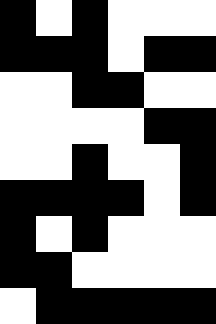[["black", "white", "black", "white", "white", "white"], ["black", "black", "black", "white", "black", "black"], ["white", "white", "black", "black", "white", "white"], ["white", "white", "white", "white", "black", "black"], ["white", "white", "black", "white", "white", "black"], ["black", "black", "black", "black", "white", "black"], ["black", "white", "black", "white", "white", "white"], ["black", "black", "white", "white", "white", "white"], ["white", "black", "black", "black", "black", "black"]]